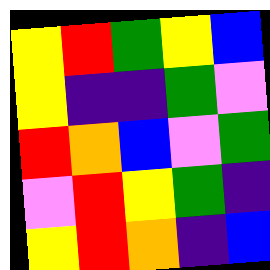[["yellow", "red", "green", "yellow", "blue"], ["yellow", "indigo", "indigo", "green", "violet"], ["red", "orange", "blue", "violet", "green"], ["violet", "red", "yellow", "green", "indigo"], ["yellow", "red", "orange", "indigo", "blue"]]